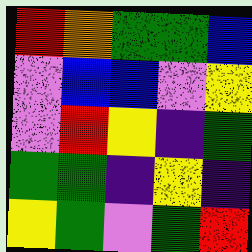[["red", "orange", "green", "green", "blue"], ["violet", "blue", "blue", "violet", "yellow"], ["violet", "red", "yellow", "indigo", "green"], ["green", "green", "indigo", "yellow", "indigo"], ["yellow", "green", "violet", "green", "red"]]